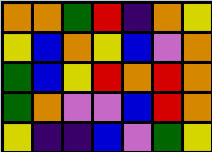[["orange", "orange", "green", "red", "indigo", "orange", "yellow"], ["yellow", "blue", "orange", "yellow", "blue", "violet", "orange"], ["green", "blue", "yellow", "red", "orange", "red", "orange"], ["green", "orange", "violet", "violet", "blue", "red", "orange"], ["yellow", "indigo", "indigo", "blue", "violet", "green", "yellow"]]